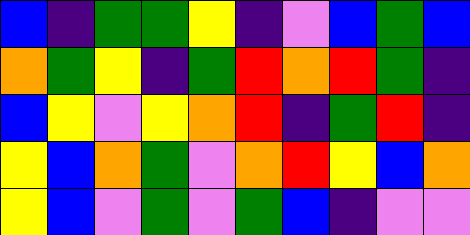[["blue", "indigo", "green", "green", "yellow", "indigo", "violet", "blue", "green", "blue"], ["orange", "green", "yellow", "indigo", "green", "red", "orange", "red", "green", "indigo"], ["blue", "yellow", "violet", "yellow", "orange", "red", "indigo", "green", "red", "indigo"], ["yellow", "blue", "orange", "green", "violet", "orange", "red", "yellow", "blue", "orange"], ["yellow", "blue", "violet", "green", "violet", "green", "blue", "indigo", "violet", "violet"]]